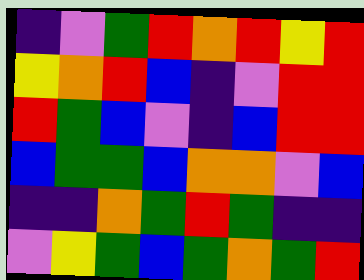[["indigo", "violet", "green", "red", "orange", "red", "yellow", "red"], ["yellow", "orange", "red", "blue", "indigo", "violet", "red", "red"], ["red", "green", "blue", "violet", "indigo", "blue", "red", "red"], ["blue", "green", "green", "blue", "orange", "orange", "violet", "blue"], ["indigo", "indigo", "orange", "green", "red", "green", "indigo", "indigo"], ["violet", "yellow", "green", "blue", "green", "orange", "green", "red"]]